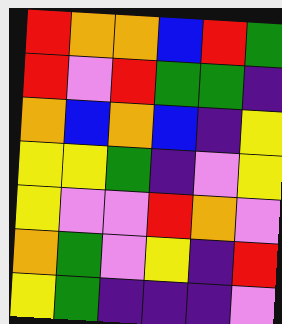[["red", "orange", "orange", "blue", "red", "green"], ["red", "violet", "red", "green", "green", "indigo"], ["orange", "blue", "orange", "blue", "indigo", "yellow"], ["yellow", "yellow", "green", "indigo", "violet", "yellow"], ["yellow", "violet", "violet", "red", "orange", "violet"], ["orange", "green", "violet", "yellow", "indigo", "red"], ["yellow", "green", "indigo", "indigo", "indigo", "violet"]]